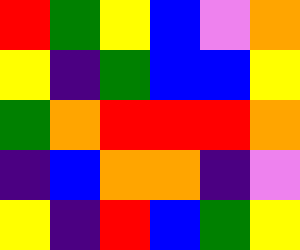[["red", "green", "yellow", "blue", "violet", "orange"], ["yellow", "indigo", "green", "blue", "blue", "yellow"], ["green", "orange", "red", "red", "red", "orange"], ["indigo", "blue", "orange", "orange", "indigo", "violet"], ["yellow", "indigo", "red", "blue", "green", "yellow"]]